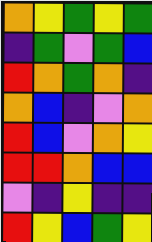[["orange", "yellow", "green", "yellow", "green"], ["indigo", "green", "violet", "green", "blue"], ["red", "orange", "green", "orange", "indigo"], ["orange", "blue", "indigo", "violet", "orange"], ["red", "blue", "violet", "orange", "yellow"], ["red", "red", "orange", "blue", "blue"], ["violet", "indigo", "yellow", "indigo", "indigo"], ["red", "yellow", "blue", "green", "yellow"]]